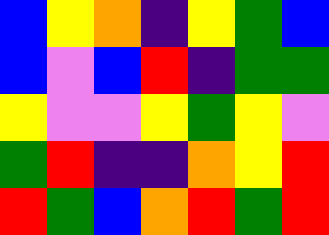[["blue", "yellow", "orange", "indigo", "yellow", "green", "blue"], ["blue", "violet", "blue", "red", "indigo", "green", "green"], ["yellow", "violet", "violet", "yellow", "green", "yellow", "violet"], ["green", "red", "indigo", "indigo", "orange", "yellow", "red"], ["red", "green", "blue", "orange", "red", "green", "red"]]